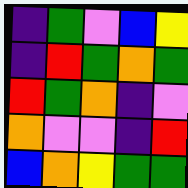[["indigo", "green", "violet", "blue", "yellow"], ["indigo", "red", "green", "orange", "green"], ["red", "green", "orange", "indigo", "violet"], ["orange", "violet", "violet", "indigo", "red"], ["blue", "orange", "yellow", "green", "green"]]